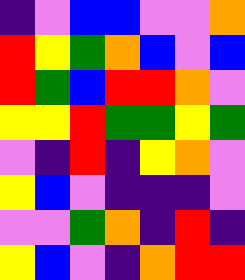[["indigo", "violet", "blue", "blue", "violet", "violet", "orange"], ["red", "yellow", "green", "orange", "blue", "violet", "blue"], ["red", "green", "blue", "red", "red", "orange", "violet"], ["yellow", "yellow", "red", "green", "green", "yellow", "green"], ["violet", "indigo", "red", "indigo", "yellow", "orange", "violet"], ["yellow", "blue", "violet", "indigo", "indigo", "indigo", "violet"], ["violet", "violet", "green", "orange", "indigo", "red", "indigo"], ["yellow", "blue", "violet", "indigo", "orange", "red", "red"]]